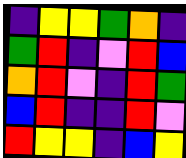[["indigo", "yellow", "yellow", "green", "orange", "indigo"], ["green", "red", "indigo", "violet", "red", "blue"], ["orange", "red", "violet", "indigo", "red", "green"], ["blue", "red", "indigo", "indigo", "red", "violet"], ["red", "yellow", "yellow", "indigo", "blue", "yellow"]]